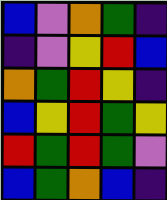[["blue", "violet", "orange", "green", "indigo"], ["indigo", "violet", "yellow", "red", "blue"], ["orange", "green", "red", "yellow", "indigo"], ["blue", "yellow", "red", "green", "yellow"], ["red", "green", "red", "green", "violet"], ["blue", "green", "orange", "blue", "indigo"]]